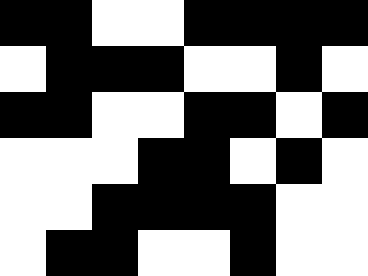[["black", "black", "white", "white", "black", "black", "black", "black"], ["white", "black", "black", "black", "white", "white", "black", "white"], ["black", "black", "white", "white", "black", "black", "white", "black"], ["white", "white", "white", "black", "black", "white", "black", "white"], ["white", "white", "black", "black", "black", "black", "white", "white"], ["white", "black", "black", "white", "white", "black", "white", "white"]]